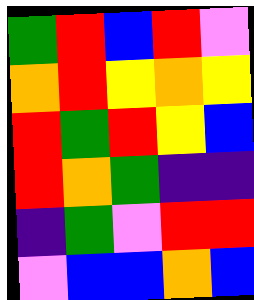[["green", "red", "blue", "red", "violet"], ["orange", "red", "yellow", "orange", "yellow"], ["red", "green", "red", "yellow", "blue"], ["red", "orange", "green", "indigo", "indigo"], ["indigo", "green", "violet", "red", "red"], ["violet", "blue", "blue", "orange", "blue"]]